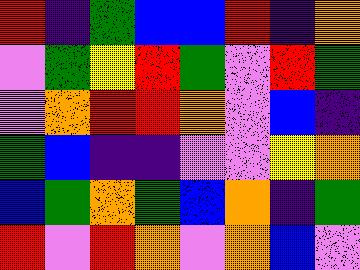[["red", "indigo", "green", "blue", "blue", "red", "indigo", "orange"], ["violet", "green", "yellow", "red", "green", "violet", "red", "green"], ["violet", "orange", "red", "red", "orange", "violet", "blue", "indigo"], ["green", "blue", "indigo", "indigo", "violet", "violet", "yellow", "orange"], ["blue", "green", "orange", "green", "blue", "orange", "indigo", "green"], ["red", "violet", "red", "orange", "violet", "orange", "blue", "violet"]]